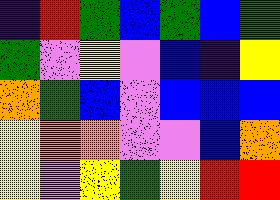[["indigo", "red", "green", "blue", "green", "blue", "green"], ["green", "violet", "yellow", "violet", "blue", "indigo", "yellow"], ["orange", "green", "blue", "violet", "blue", "blue", "blue"], ["yellow", "orange", "orange", "violet", "violet", "blue", "orange"], ["yellow", "violet", "yellow", "green", "yellow", "red", "red"]]